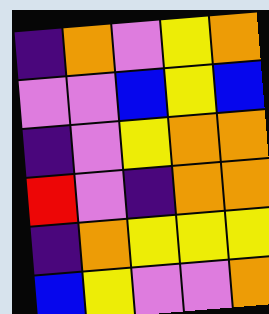[["indigo", "orange", "violet", "yellow", "orange"], ["violet", "violet", "blue", "yellow", "blue"], ["indigo", "violet", "yellow", "orange", "orange"], ["red", "violet", "indigo", "orange", "orange"], ["indigo", "orange", "yellow", "yellow", "yellow"], ["blue", "yellow", "violet", "violet", "orange"]]